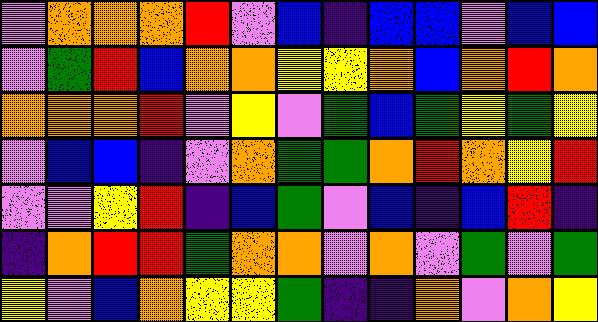[["violet", "orange", "orange", "orange", "red", "violet", "blue", "indigo", "blue", "blue", "violet", "blue", "blue"], ["violet", "green", "red", "blue", "orange", "orange", "yellow", "yellow", "orange", "blue", "orange", "red", "orange"], ["orange", "orange", "orange", "red", "violet", "yellow", "violet", "green", "blue", "green", "yellow", "green", "yellow"], ["violet", "blue", "blue", "indigo", "violet", "orange", "green", "green", "orange", "red", "orange", "yellow", "red"], ["violet", "violet", "yellow", "red", "indigo", "blue", "green", "violet", "blue", "indigo", "blue", "red", "indigo"], ["indigo", "orange", "red", "red", "green", "orange", "orange", "violet", "orange", "violet", "green", "violet", "green"], ["yellow", "violet", "blue", "orange", "yellow", "yellow", "green", "indigo", "indigo", "orange", "violet", "orange", "yellow"]]